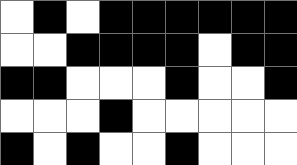[["white", "black", "white", "black", "black", "black", "black", "black", "black"], ["white", "white", "black", "black", "black", "black", "white", "black", "black"], ["black", "black", "white", "white", "white", "black", "white", "white", "black"], ["white", "white", "white", "black", "white", "white", "white", "white", "white"], ["black", "white", "black", "white", "white", "black", "white", "white", "white"]]